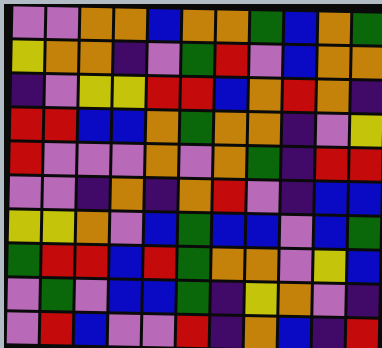[["violet", "violet", "orange", "orange", "blue", "orange", "orange", "green", "blue", "orange", "green"], ["yellow", "orange", "orange", "indigo", "violet", "green", "red", "violet", "blue", "orange", "orange"], ["indigo", "violet", "yellow", "yellow", "red", "red", "blue", "orange", "red", "orange", "indigo"], ["red", "red", "blue", "blue", "orange", "green", "orange", "orange", "indigo", "violet", "yellow"], ["red", "violet", "violet", "violet", "orange", "violet", "orange", "green", "indigo", "red", "red"], ["violet", "violet", "indigo", "orange", "indigo", "orange", "red", "violet", "indigo", "blue", "blue"], ["yellow", "yellow", "orange", "violet", "blue", "green", "blue", "blue", "violet", "blue", "green"], ["green", "red", "red", "blue", "red", "green", "orange", "orange", "violet", "yellow", "blue"], ["violet", "green", "violet", "blue", "blue", "green", "indigo", "yellow", "orange", "violet", "indigo"], ["violet", "red", "blue", "violet", "violet", "red", "indigo", "orange", "blue", "indigo", "red"]]